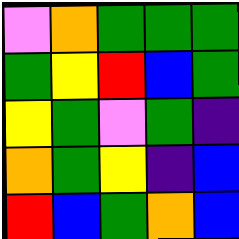[["violet", "orange", "green", "green", "green"], ["green", "yellow", "red", "blue", "green"], ["yellow", "green", "violet", "green", "indigo"], ["orange", "green", "yellow", "indigo", "blue"], ["red", "blue", "green", "orange", "blue"]]